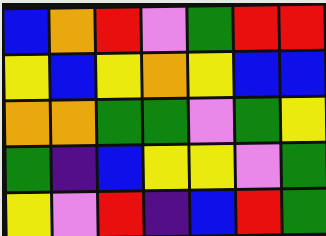[["blue", "orange", "red", "violet", "green", "red", "red"], ["yellow", "blue", "yellow", "orange", "yellow", "blue", "blue"], ["orange", "orange", "green", "green", "violet", "green", "yellow"], ["green", "indigo", "blue", "yellow", "yellow", "violet", "green"], ["yellow", "violet", "red", "indigo", "blue", "red", "green"]]